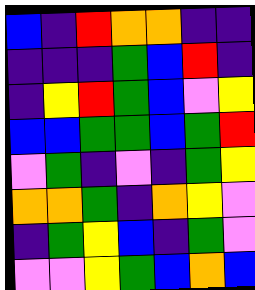[["blue", "indigo", "red", "orange", "orange", "indigo", "indigo"], ["indigo", "indigo", "indigo", "green", "blue", "red", "indigo"], ["indigo", "yellow", "red", "green", "blue", "violet", "yellow"], ["blue", "blue", "green", "green", "blue", "green", "red"], ["violet", "green", "indigo", "violet", "indigo", "green", "yellow"], ["orange", "orange", "green", "indigo", "orange", "yellow", "violet"], ["indigo", "green", "yellow", "blue", "indigo", "green", "violet"], ["violet", "violet", "yellow", "green", "blue", "orange", "blue"]]